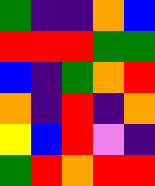[["green", "indigo", "indigo", "orange", "blue"], ["red", "red", "red", "green", "green"], ["blue", "indigo", "green", "orange", "red"], ["orange", "indigo", "red", "indigo", "orange"], ["yellow", "blue", "red", "violet", "indigo"], ["green", "red", "orange", "red", "red"]]